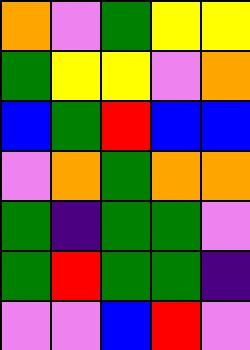[["orange", "violet", "green", "yellow", "yellow"], ["green", "yellow", "yellow", "violet", "orange"], ["blue", "green", "red", "blue", "blue"], ["violet", "orange", "green", "orange", "orange"], ["green", "indigo", "green", "green", "violet"], ["green", "red", "green", "green", "indigo"], ["violet", "violet", "blue", "red", "violet"]]